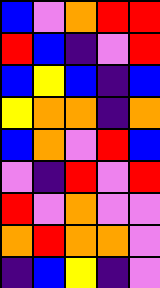[["blue", "violet", "orange", "red", "red"], ["red", "blue", "indigo", "violet", "red"], ["blue", "yellow", "blue", "indigo", "blue"], ["yellow", "orange", "orange", "indigo", "orange"], ["blue", "orange", "violet", "red", "blue"], ["violet", "indigo", "red", "violet", "red"], ["red", "violet", "orange", "violet", "violet"], ["orange", "red", "orange", "orange", "violet"], ["indigo", "blue", "yellow", "indigo", "violet"]]